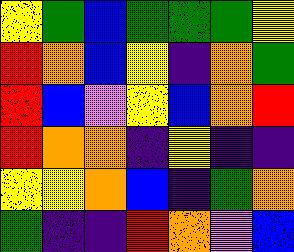[["yellow", "green", "blue", "green", "green", "green", "yellow"], ["red", "orange", "blue", "yellow", "indigo", "orange", "green"], ["red", "blue", "violet", "yellow", "blue", "orange", "red"], ["red", "orange", "orange", "indigo", "yellow", "indigo", "indigo"], ["yellow", "yellow", "orange", "blue", "indigo", "green", "orange"], ["green", "indigo", "indigo", "red", "orange", "violet", "blue"]]